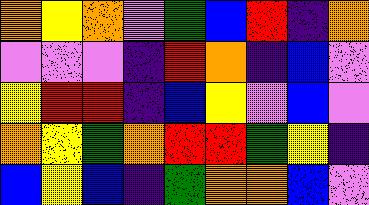[["orange", "yellow", "orange", "violet", "green", "blue", "red", "indigo", "orange"], ["violet", "violet", "violet", "indigo", "red", "orange", "indigo", "blue", "violet"], ["yellow", "red", "red", "indigo", "blue", "yellow", "violet", "blue", "violet"], ["orange", "yellow", "green", "orange", "red", "red", "green", "yellow", "indigo"], ["blue", "yellow", "blue", "indigo", "green", "orange", "orange", "blue", "violet"]]